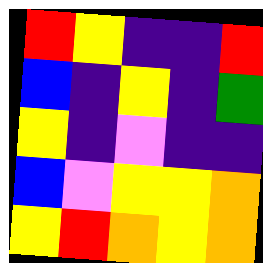[["red", "yellow", "indigo", "indigo", "red"], ["blue", "indigo", "yellow", "indigo", "green"], ["yellow", "indigo", "violet", "indigo", "indigo"], ["blue", "violet", "yellow", "yellow", "orange"], ["yellow", "red", "orange", "yellow", "orange"]]